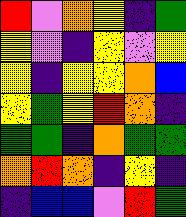[["red", "violet", "orange", "yellow", "indigo", "green"], ["yellow", "violet", "indigo", "yellow", "violet", "yellow"], ["yellow", "indigo", "yellow", "yellow", "orange", "blue"], ["yellow", "green", "yellow", "red", "orange", "indigo"], ["green", "green", "indigo", "orange", "green", "green"], ["orange", "red", "orange", "indigo", "yellow", "indigo"], ["indigo", "blue", "blue", "violet", "red", "green"]]